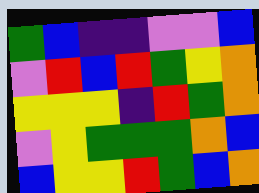[["green", "blue", "indigo", "indigo", "violet", "violet", "blue"], ["violet", "red", "blue", "red", "green", "yellow", "orange"], ["yellow", "yellow", "yellow", "indigo", "red", "green", "orange"], ["violet", "yellow", "green", "green", "green", "orange", "blue"], ["blue", "yellow", "yellow", "red", "green", "blue", "orange"]]